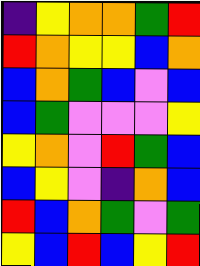[["indigo", "yellow", "orange", "orange", "green", "red"], ["red", "orange", "yellow", "yellow", "blue", "orange"], ["blue", "orange", "green", "blue", "violet", "blue"], ["blue", "green", "violet", "violet", "violet", "yellow"], ["yellow", "orange", "violet", "red", "green", "blue"], ["blue", "yellow", "violet", "indigo", "orange", "blue"], ["red", "blue", "orange", "green", "violet", "green"], ["yellow", "blue", "red", "blue", "yellow", "red"]]